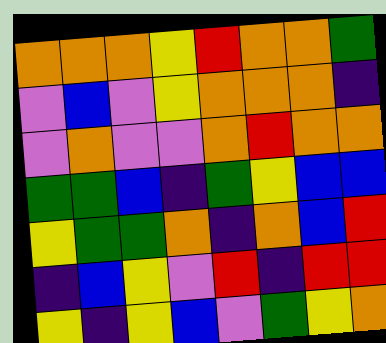[["orange", "orange", "orange", "yellow", "red", "orange", "orange", "green"], ["violet", "blue", "violet", "yellow", "orange", "orange", "orange", "indigo"], ["violet", "orange", "violet", "violet", "orange", "red", "orange", "orange"], ["green", "green", "blue", "indigo", "green", "yellow", "blue", "blue"], ["yellow", "green", "green", "orange", "indigo", "orange", "blue", "red"], ["indigo", "blue", "yellow", "violet", "red", "indigo", "red", "red"], ["yellow", "indigo", "yellow", "blue", "violet", "green", "yellow", "orange"]]